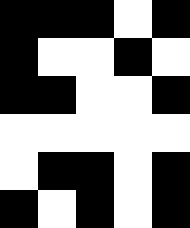[["black", "black", "black", "white", "black"], ["black", "white", "white", "black", "white"], ["black", "black", "white", "white", "black"], ["white", "white", "white", "white", "white"], ["white", "black", "black", "white", "black"], ["black", "white", "black", "white", "black"]]